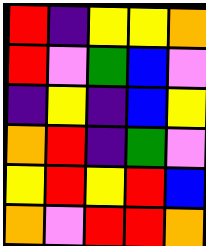[["red", "indigo", "yellow", "yellow", "orange"], ["red", "violet", "green", "blue", "violet"], ["indigo", "yellow", "indigo", "blue", "yellow"], ["orange", "red", "indigo", "green", "violet"], ["yellow", "red", "yellow", "red", "blue"], ["orange", "violet", "red", "red", "orange"]]